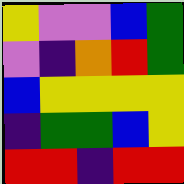[["yellow", "violet", "violet", "blue", "green"], ["violet", "indigo", "orange", "red", "green"], ["blue", "yellow", "yellow", "yellow", "yellow"], ["indigo", "green", "green", "blue", "yellow"], ["red", "red", "indigo", "red", "red"]]